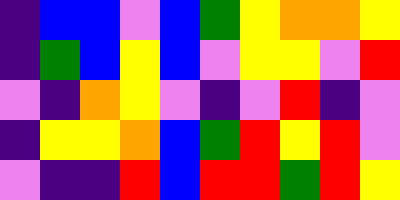[["indigo", "blue", "blue", "violet", "blue", "green", "yellow", "orange", "orange", "yellow"], ["indigo", "green", "blue", "yellow", "blue", "violet", "yellow", "yellow", "violet", "red"], ["violet", "indigo", "orange", "yellow", "violet", "indigo", "violet", "red", "indigo", "violet"], ["indigo", "yellow", "yellow", "orange", "blue", "green", "red", "yellow", "red", "violet"], ["violet", "indigo", "indigo", "red", "blue", "red", "red", "green", "red", "yellow"]]